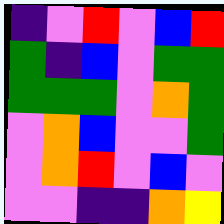[["indigo", "violet", "red", "violet", "blue", "red"], ["green", "indigo", "blue", "violet", "green", "green"], ["green", "green", "green", "violet", "orange", "green"], ["violet", "orange", "blue", "violet", "violet", "green"], ["violet", "orange", "red", "violet", "blue", "violet"], ["violet", "violet", "indigo", "indigo", "orange", "yellow"]]